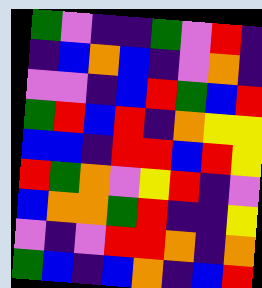[["green", "violet", "indigo", "indigo", "green", "violet", "red", "indigo"], ["indigo", "blue", "orange", "blue", "indigo", "violet", "orange", "indigo"], ["violet", "violet", "indigo", "blue", "red", "green", "blue", "red"], ["green", "red", "blue", "red", "indigo", "orange", "yellow", "yellow"], ["blue", "blue", "indigo", "red", "red", "blue", "red", "yellow"], ["red", "green", "orange", "violet", "yellow", "red", "indigo", "violet"], ["blue", "orange", "orange", "green", "red", "indigo", "indigo", "yellow"], ["violet", "indigo", "violet", "red", "red", "orange", "indigo", "orange"], ["green", "blue", "indigo", "blue", "orange", "indigo", "blue", "red"]]